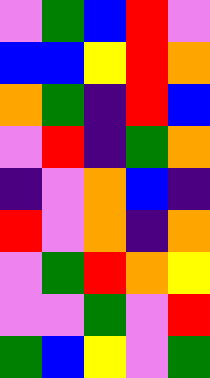[["violet", "green", "blue", "red", "violet"], ["blue", "blue", "yellow", "red", "orange"], ["orange", "green", "indigo", "red", "blue"], ["violet", "red", "indigo", "green", "orange"], ["indigo", "violet", "orange", "blue", "indigo"], ["red", "violet", "orange", "indigo", "orange"], ["violet", "green", "red", "orange", "yellow"], ["violet", "violet", "green", "violet", "red"], ["green", "blue", "yellow", "violet", "green"]]